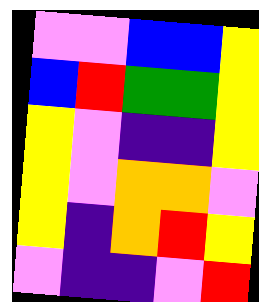[["violet", "violet", "blue", "blue", "yellow"], ["blue", "red", "green", "green", "yellow"], ["yellow", "violet", "indigo", "indigo", "yellow"], ["yellow", "violet", "orange", "orange", "violet"], ["yellow", "indigo", "orange", "red", "yellow"], ["violet", "indigo", "indigo", "violet", "red"]]